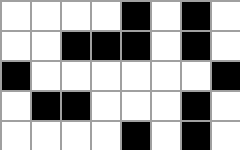[["white", "white", "white", "white", "black", "white", "black", "white"], ["white", "white", "black", "black", "black", "white", "black", "white"], ["black", "white", "white", "white", "white", "white", "white", "black"], ["white", "black", "black", "white", "white", "white", "black", "white"], ["white", "white", "white", "white", "black", "white", "black", "white"]]